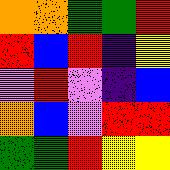[["orange", "orange", "green", "green", "red"], ["red", "blue", "red", "indigo", "yellow"], ["violet", "red", "violet", "indigo", "blue"], ["orange", "blue", "violet", "red", "red"], ["green", "green", "red", "yellow", "yellow"]]